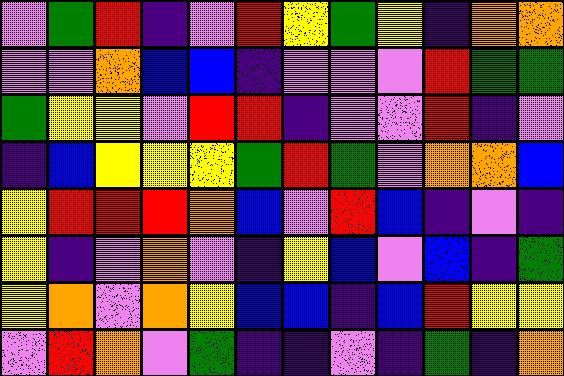[["violet", "green", "red", "indigo", "violet", "red", "yellow", "green", "yellow", "indigo", "orange", "orange"], ["violet", "violet", "orange", "blue", "blue", "indigo", "violet", "violet", "violet", "red", "green", "green"], ["green", "yellow", "yellow", "violet", "red", "red", "indigo", "violet", "violet", "red", "indigo", "violet"], ["indigo", "blue", "yellow", "yellow", "yellow", "green", "red", "green", "violet", "orange", "orange", "blue"], ["yellow", "red", "red", "red", "orange", "blue", "violet", "red", "blue", "indigo", "violet", "indigo"], ["yellow", "indigo", "violet", "orange", "violet", "indigo", "yellow", "blue", "violet", "blue", "indigo", "green"], ["yellow", "orange", "violet", "orange", "yellow", "blue", "blue", "indigo", "blue", "red", "yellow", "yellow"], ["violet", "red", "orange", "violet", "green", "indigo", "indigo", "violet", "indigo", "green", "indigo", "orange"]]